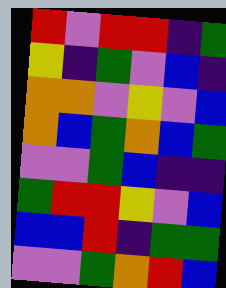[["red", "violet", "red", "red", "indigo", "green"], ["yellow", "indigo", "green", "violet", "blue", "indigo"], ["orange", "orange", "violet", "yellow", "violet", "blue"], ["orange", "blue", "green", "orange", "blue", "green"], ["violet", "violet", "green", "blue", "indigo", "indigo"], ["green", "red", "red", "yellow", "violet", "blue"], ["blue", "blue", "red", "indigo", "green", "green"], ["violet", "violet", "green", "orange", "red", "blue"]]